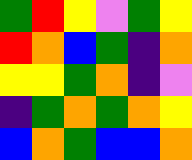[["green", "red", "yellow", "violet", "green", "yellow"], ["red", "orange", "blue", "green", "indigo", "orange"], ["yellow", "yellow", "green", "orange", "indigo", "violet"], ["indigo", "green", "orange", "green", "orange", "yellow"], ["blue", "orange", "green", "blue", "blue", "orange"]]